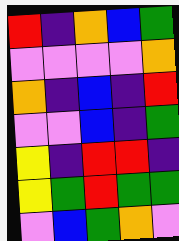[["red", "indigo", "orange", "blue", "green"], ["violet", "violet", "violet", "violet", "orange"], ["orange", "indigo", "blue", "indigo", "red"], ["violet", "violet", "blue", "indigo", "green"], ["yellow", "indigo", "red", "red", "indigo"], ["yellow", "green", "red", "green", "green"], ["violet", "blue", "green", "orange", "violet"]]